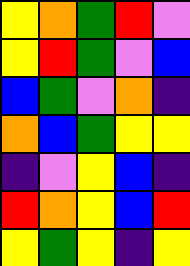[["yellow", "orange", "green", "red", "violet"], ["yellow", "red", "green", "violet", "blue"], ["blue", "green", "violet", "orange", "indigo"], ["orange", "blue", "green", "yellow", "yellow"], ["indigo", "violet", "yellow", "blue", "indigo"], ["red", "orange", "yellow", "blue", "red"], ["yellow", "green", "yellow", "indigo", "yellow"]]